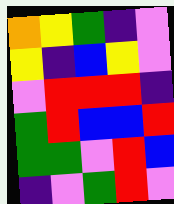[["orange", "yellow", "green", "indigo", "violet"], ["yellow", "indigo", "blue", "yellow", "violet"], ["violet", "red", "red", "red", "indigo"], ["green", "red", "blue", "blue", "red"], ["green", "green", "violet", "red", "blue"], ["indigo", "violet", "green", "red", "violet"]]